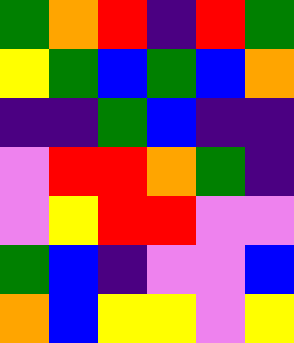[["green", "orange", "red", "indigo", "red", "green"], ["yellow", "green", "blue", "green", "blue", "orange"], ["indigo", "indigo", "green", "blue", "indigo", "indigo"], ["violet", "red", "red", "orange", "green", "indigo"], ["violet", "yellow", "red", "red", "violet", "violet"], ["green", "blue", "indigo", "violet", "violet", "blue"], ["orange", "blue", "yellow", "yellow", "violet", "yellow"]]